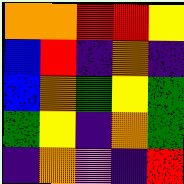[["orange", "orange", "red", "red", "yellow"], ["blue", "red", "indigo", "orange", "indigo"], ["blue", "orange", "green", "yellow", "green"], ["green", "yellow", "indigo", "orange", "green"], ["indigo", "orange", "violet", "indigo", "red"]]